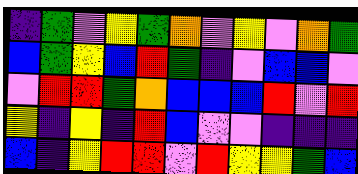[["indigo", "green", "violet", "yellow", "green", "orange", "violet", "yellow", "violet", "orange", "green"], ["blue", "green", "yellow", "blue", "red", "green", "indigo", "violet", "blue", "blue", "violet"], ["violet", "red", "red", "green", "orange", "blue", "blue", "blue", "red", "violet", "red"], ["yellow", "indigo", "yellow", "indigo", "red", "blue", "violet", "violet", "indigo", "indigo", "indigo"], ["blue", "indigo", "yellow", "red", "red", "violet", "red", "yellow", "yellow", "green", "blue"]]